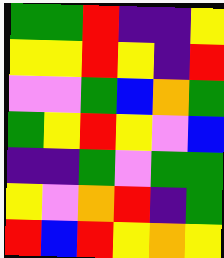[["green", "green", "red", "indigo", "indigo", "yellow"], ["yellow", "yellow", "red", "yellow", "indigo", "red"], ["violet", "violet", "green", "blue", "orange", "green"], ["green", "yellow", "red", "yellow", "violet", "blue"], ["indigo", "indigo", "green", "violet", "green", "green"], ["yellow", "violet", "orange", "red", "indigo", "green"], ["red", "blue", "red", "yellow", "orange", "yellow"]]